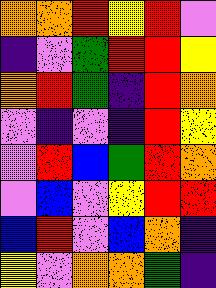[["orange", "orange", "red", "yellow", "red", "violet"], ["indigo", "violet", "green", "red", "red", "yellow"], ["orange", "red", "green", "indigo", "red", "orange"], ["violet", "indigo", "violet", "indigo", "red", "yellow"], ["violet", "red", "blue", "green", "red", "orange"], ["violet", "blue", "violet", "yellow", "red", "red"], ["blue", "red", "violet", "blue", "orange", "indigo"], ["yellow", "violet", "orange", "orange", "green", "indigo"]]